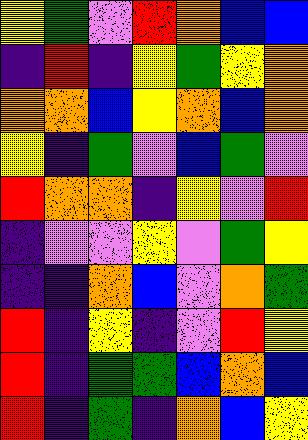[["yellow", "green", "violet", "red", "orange", "blue", "blue"], ["indigo", "red", "indigo", "yellow", "green", "yellow", "orange"], ["orange", "orange", "blue", "yellow", "orange", "blue", "orange"], ["yellow", "indigo", "green", "violet", "blue", "green", "violet"], ["red", "orange", "orange", "indigo", "yellow", "violet", "red"], ["indigo", "violet", "violet", "yellow", "violet", "green", "yellow"], ["indigo", "indigo", "orange", "blue", "violet", "orange", "green"], ["red", "indigo", "yellow", "indigo", "violet", "red", "yellow"], ["red", "indigo", "green", "green", "blue", "orange", "blue"], ["red", "indigo", "green", "indigo", "orange", "blue", "yellow"]]